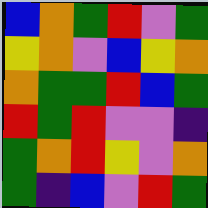[["blue", "orange", "green", "red", "violet", "green"], ["yellow", "orange", "violet", "blue", "yellow", "orange"], ["orange", "green", "green", "red", "blue", "green"], ["red", "green", "red", "violet", "violet", "indigo"], ["green", "orange", "red", "yellow", "violet", "orange"], ["green", "indigo", "blue", "violet", "red", "green"]]